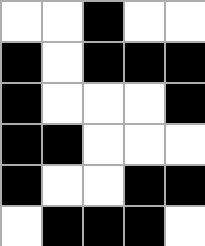[["white", "white", "black", "white", "white"], ["black", "white", "black", "black", "black"], ["black", "white", "white", "white", "black"], ["black", "black", "white", "white", "white"], ["black", "white", "white", "black", "black"], ["white", "black", "black", "black", "white"]]